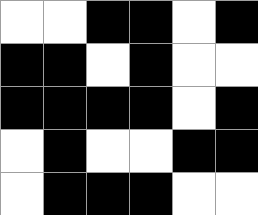[["white", "white", "black", "black", "white", "black"], ["black", "black", "white", "black", "white", "white"], ["black", "black", "black", "black", "white", "black"], ["white", "black", "white", "white", "black", "black"], ["white", "black", "black", "black", "white", "white"]]